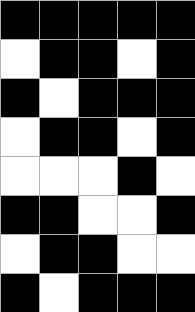[["black", "black", "black", "black", "black"], ["white", "black", "black", "white", "black"], ["black", "white", "black", "black", "black"], ["white", "black", "black", "white", "black"], ["white", "white", "white", "black", "white"], ["black", "black", "white", "white", "black"], ["white", "black", "black", "white", "white"], ["black", "white", "black", "black", "black"]]